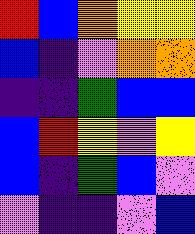[["red", "blue", "orange", "yellow", "yellow"], ["blue", "indigo", "violet", "orange", "orange"], ["indigo", "indigo", "green", "blue", "blue"], ["blue", "red", "yellow", "violet", "yellow"], ["blue", "indigo", "green", "blue", "violet"], ["violet", "indigo", "indigo", "violet", "blue"]]